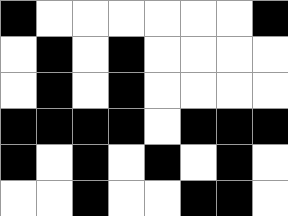[["black", "white", "white", "white", "white", "white", "white", "black"], ["white", "black", "white", "black", "white", "white", "white", "white"], ["white", "black", "white", "black", "white", "white", "white", "white"], ["black", "black", "black", "black", "white", "black", "black", "black"], ["black", "white", "black", "white", "black", "white", "black", "white"], ["white", "white", "black", "white", "white", "black", "black", "white"]]